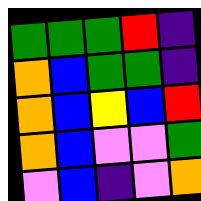[["green", "green", "green", "red", "indigo"], ["orange", "blue", "green", "green", "indigo"], ["orange", "blue", "yellow", "blue", "red"], ["orange", "blue", "violet", "violet", "green"], ["violet", "blue", "indigo", "violet", "orange"]]